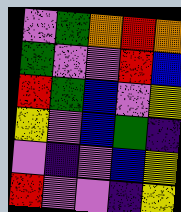[["violet", "green", "orange", "red", "orange"], ["green", "violet", "violet", "red", "blue"], ["red", "green", "blue", "violet", "yellow"], ["yellow", "violet", "blue", "green", "indigo"], ["violet", "indigo", "violet", "blue", "yellow"], ["red", "violet", "violet", "indigo", "yellow"]]